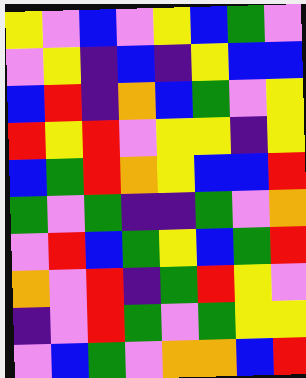[["yellow", "violet", "blue", "violet", "yellow", "blue", "green", "violet"], ["violet", "yellow", "indigo", "blue", "indigo", "yellow", "blue", "blue"], ["blue", "red", "indigo", "orange", "blue", "green", "violet", "yellow"], ["red", "yellow", "red", "violet", "yellow", "yellow", "indigo", "yellow"], ["blue", "green", "red", "orange", "yellow", "blue", "blue", "red"], ["green", "violet", "green", "indigo", "indigo", "green", "violet", "orange"], ["violet", "red", "blue", "green", "yellow", "blue", "green", "red"], ["orange", "violet", "red", "indigo", "green", "red", "yellow", "violet"], ["indigo", "violet", "red", "green", "violet", "green", "yellow", "yellow"], ["violet", "blue", "green", "violet", "orange", "orange", "blue", "red"]]